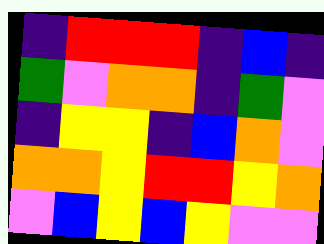[["indigo", "red", "red", "red", "indigo", "blue", "indigo"], ["green", "violet", "orange", "orange", "indigo", "green", "violet"], ["indigo", "yellow", "yellow", "indigo", "blue", "orange", "violet"], ["orange", "orange", "yellow", "red", "red", "yellow", "orange"], ["violet", "blue", "yellow", "blue", "yellow", "violet", "violet"]]